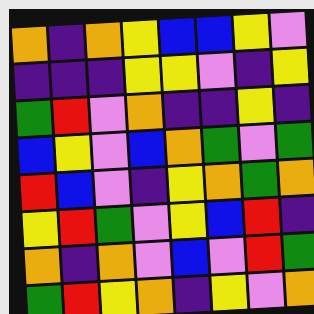[["orange", "indigo", "orange", "yellow", "blue", "blue", "yellow", "violet"], ["indigo", "indigo", "indigo", "yellow", "yellow", "violet", "indigo", "yellow"], ["green", "red", "violet", "orange", "indigo", "indigo", "yellow", "indigo"], ["blue", "yellow", "violet", "blue", "orange", "green", "violet", "green"], ["red", "blue", "violet", "indigo", "yellow", "orange", "green", "orange"], ["yellow", "red", "green", "violet", "yellow", "blue", "red", "indigo"], ["orange", "indigo", "orange", "violet", "blue", "violet", "red", "green"], ["green", "red", "yellow", "orange", "indigo", "yellow", "violet", "orange"]]